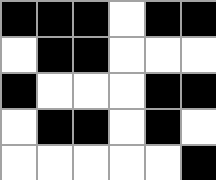[["black", "black", "black", "white", "black", "black"], ["white", "black", "black", "white", "white", "white"], ["black", "white", "white", "white", "black", "black"], ["white", "black", "black", "white", "black", "white"], ["white", "white", "white", "white", "white", "black"]]